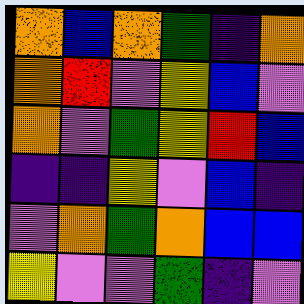[["orange", "blue", "orange", "green", "indigo", "orange"], ["orange", "red", "violet", "yellow", "blue", "violet"], ["orange", "violet", "green", "yellow", "red", "blue"], ["indigo", "indigo", "yellow", "violet", "blue", "indigo"], ["violet", "orange", "green", "orange", "blue", "blue"], ["yellow", "violet", "violet", "green", "indigo", "violet"]]